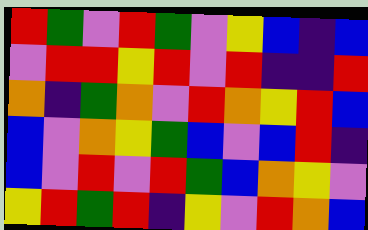[["red", "green", "violet", "red", "green", "violet", "yellow", "blue", "indigo", "blue"], ["violet", "red", "red", "yellow", "red", "violet", "red", "indigo", "indigo", "red"], ["orange", "indigo", "green", "orange", "violet", "red", "orange", "yellow", "red", "blue"], ["blue", "violet", "orange", "yellow", "green", "blue", "violet", "blue", "red", "indigo"], ["blue", "violet", "red", "violet", "red", "green", "blue", "orange", "yellow", "violet"], ["yellow", "red", "green", "red", "indigo", "yellow", "violet", "red", "orange", "blue"]]